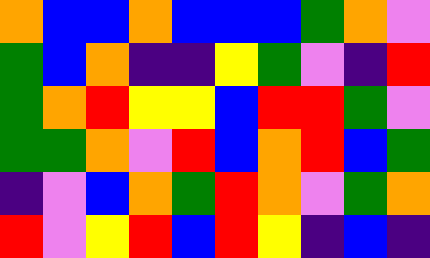[["orange", "blue", "blue", "orange", "blue", "blue", "blue", "green", "orange", "violet"], ["green", "blue", "orange", "indigo", "indigo", "yellow", "green", "violet", "indigo", "red"], ["green", "orange", "red", "yellow", "yellow", "blue", "red", "red", "green", "violet"], ["green", "green", "orange", "violet", "red", "blue", "orange", "red", "blue", "green"], ["indigo", "violet", "blue", "orange", "green", "red", "orange", "violet", "green", "orange"], ["red", "violet", "yellow", "red", "blue", "red", "yellow", "indigo", "blue", "indigo"]]